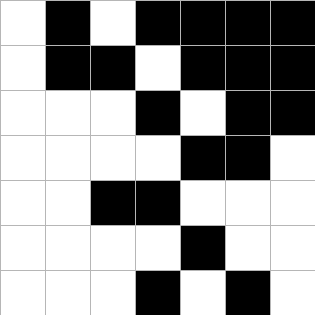[["white", "black", "white", "black", "black", "black", "black"], ["white", "black", "black", "white", "black", "black", "black"], ["white", "white", "white", "black", "white", "black", "black"], ["white", "white", "white", "white", "black", "black", "white"], ["white", "white", "black", "black", "white", "white", "white"], ["white", "white", "white", "white", "black", "white", "white"], ["white", "white", "white", "black", "white", "black", "white"]]